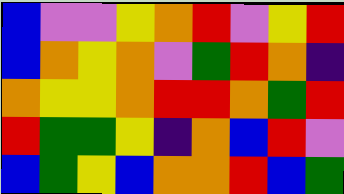[["blue", "violet", "violet", "yellow", "orange", "red", "violet", "yellow", "red"], ["blue", "orange", "yellow", "orange", "violet", "green", "red", "orange", "indigo"], ["orange", "yellow", "yellow", "orange", "red", "red", "orange", "green", "red"], ["red", "green", "green", "yellow", "indigo", "orange", "blue", "red", "violet"], ["blue", "green", "yellow", "blue", "orange", "orange", "red", "blue", "green"]]